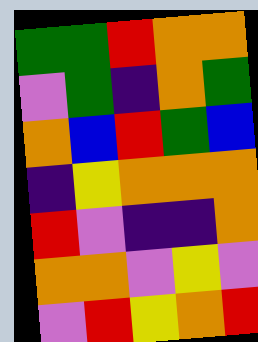[["green", "green", "red", "orange", "orange"], ["violet", "green", "indigo", "orange", "green"], ["orange", "blue", "red", "green", "blue"], ["indigo", "yellow", "orange", "orange", "orange"], ["red", "violet", "indigo", "indigo", "orange"], ["orange", "orange", "violet", "yellow", "violet"], ["violet", "red", "yellow", "orange", "red"]]